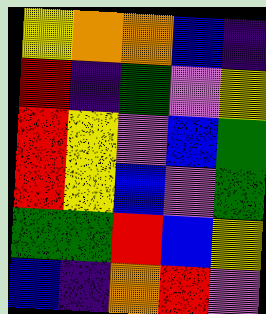[["yellow", "orange", "orange", "blue", "indigo"], ["red", "indigo", "green", "violet", "yellow"], ["red", "yellow", "violet", "blue", "green"], ["red", "yellow", "blue", "violet", "green"], ["green", "green", "red", "blue", "yellow"], ["blue", "indigo", "orange", "red", "violet"]]